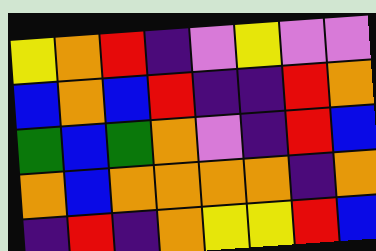[["yellow", "orange", "red", "indigo", "violet", "yellow", "violet", "violet"], ["blue", "orange", "blue", "red", "indigo", "indigo", "red", "orange"], ["green", "blue", "green", "orange", "violet", "indigo", "red", "blue"], ["orange", "blue", "orange", "orange", "orange", "orange", "indigo", "orange"], ["indigo", "red", "indigo", "orange", "yellow", "yellow", "red", "blue"]]